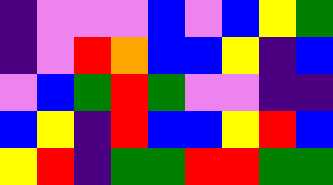[["indigo", "violet", "violet", "violet", "blue", "violet", "blue", "yellow", "green"], ["indigo", "violet", "red", "orange", "blue", "blue", "yellow", "indigo", "blue"], ["violet", "blue", "green", "red", "green", "violet", "violet", "indigo", "indigo"], ["blue", "yellow", "indigo", "red", "blue", "blue", "yellow", "red", "blue"], ["yellow", "red", "indigo", "green", "green", "red", "red", "green", "green"]]